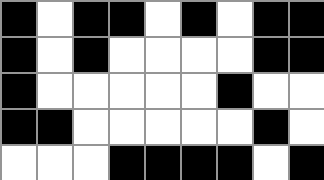[["black", "white", "black", "black", "white", "black", "white", "black", "black"], ["black", "white", "black", "white", "white", "white", "white", "black", "black"], ["black", "white", "white", "white", "white", "white", "black", "white", "white"], ["black", "black", "white", "white", "white", "white", "white", "black", "white"], ["white", "white", "white", "black", "black", "black", "black", "white", "black"]]